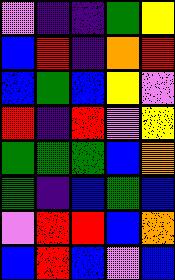[["violet", "indigo", "indigo", "green", "yellow"], ["blue", "red", "indigo", "orange", "red"], ["blue", "green", "blue", "yellow", "violet"], ["red", "indigo", "red", "violet", "yellow"], ["green", "green", "green", "blue", "orange"], ["green", "indigo", "blue", "green", "blue"], ["violet", "red", "red", "blue", "orange"], ["blue", "red", "blue", "violet", "blue"]]